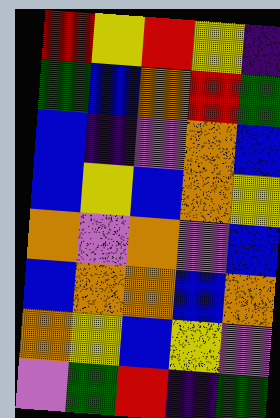[["red", "yellow", "red", "yellow", "indigo"], ["green", "blue", "orange", "red", "green"], ["blue", "indigo", "violet", "orange", "blue"], ["blue", "yellow", "blue", "orange", "yellow"], ["orange", "violet", "orange", "violet", "blue"], ["blue", "orange", "orange", "blue", "orange"], ["orange", "yellow", "blue", "yellow", "violet"], ["violet", "green", "red", "indigo", "green"]]